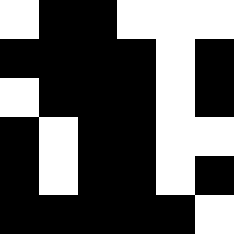[["white", "black", "black", "white", "white", "white"], ["black", "black", "black", "black", "white", "black"], ["white", "black", "black", "black", "white", "black"], ["black", "white", "black", "black", "white", "white"], ["black", "white", "black", "black", "white", "black"], ["black", "black", "black", "black", "black", "white"]]